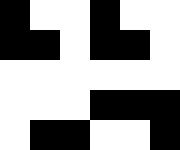[["black", "white", "white", "black", "white", "white"], ["black", "black", "white", "black", "black", "white"], ["white", "white", "white", "white", "white", "white"], ["white", "white", "white", "black", "black", "black"], ["white", "black", "black", "white", "white", "black"]]